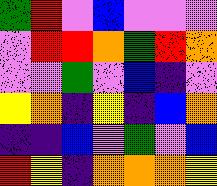[["green", "red", "violet", "blue", "violet", "violet", "violet"], ["violet", "red", "red", "orange", "green", "red", "orange"], ["violet", "violet", "green", "violet", "blue", "indigo", "violet"], ["yellow", "orange", "indigo", "yellow", "indigo", "blue", "orange"], ["indigo", "indigo", "blue", "violet", "green", "violet", "blue"], ["red", "yellow", "indigo", "orange", "orange", "orange", "yellow"]]